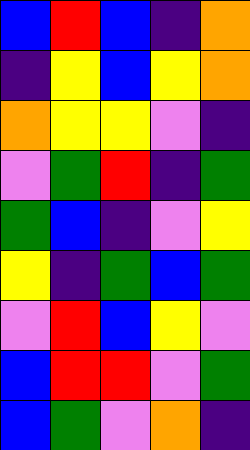[["blue", "red", "blue", "indigo", "orange"], ["indigo", "yellow", "blue", "yellow", "orange"], ["orange", "yellow", "yellow", "violet", "indigo"], ["violet", "green", "red", "indigo", "green"], ["green", "blue", "indigo", "violet", "yellow"], ["yellow", "indigo", "green", "blue", "green"], ["violet", "red", "blue", "yellow", "violet"], ["blue", "red", "red", "violet", "green"], ["blue", "green", "violet", "orange", "indigo"]]